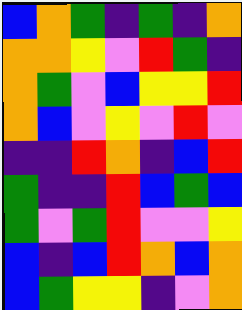[["blue", "orange", "green", "indigo", "green", "indigo", "orange"], ["orange", "orange", "yellow", "violet", "red", "green", "indigo"], ["orange", "green", "violet", "blue", "yellow", "yellow", "red"], ["orange", "blue", "violet", "yellow", "violet", "red", "violet"], ["indigo", "indigo", "red", "orange", "indigo", "blue", "red"], ["green", "indigo", "indigo", "red", "blue", "green", "blue"], ["green", "violet", "green", "red", "violet", "violet", "yellow"], ["blue", "indigo", "blue", "red", "orange", "blue", "orange"], ["blue", "green", "yellow", "yellow", "indigo", "violet", "orange"]]